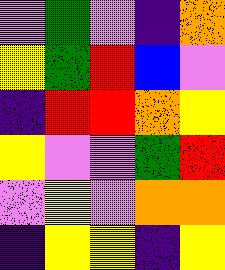[["violet", "green", "violet", "indigo", "orange"], ["yellow", "green", "red", "blue", "violet"], ["indigo", "red", "red", "orange", "yellow"], ["yellow", "violet", "violet", "green", "red"], ["violet", "yellow", "violet", "orange", "orange"], ["indigo", "yellow", "yellow", "indigo", "yellow"]]